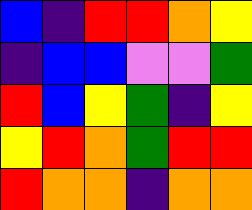[["blue", "indigo", "red", "red", "orange", "yellow"], ["indigo", "blue", "blue", "violet", "violet", "green"], ["red", "blue", "yellow", "green", "indigo", "yellow"], ["yellow", "red", "orange", "green", "red", "red"], ["red", "orange", "orange", "indigo", "orange", "orange"]]